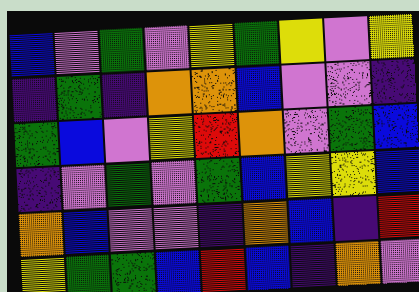[["blue", "violet", "green", "violet", "yellow", "green", "yellow", "violet", "yellow"], ["indigo", "green", "indigo", "orange", "orange", "blue", "violet", "violet", "indigo"], ["green", "blue", "violet", "yellow", "red", "orange", "violet", "green", "blue"], ["indigo", "violet", "green", "violet", "green", "blue", "yellow", "yellow", "blue"], ["orange", "blue", "violet", "violet", "indigo", "orange", "blue", "indigo", "red"], ["yellow", "green", "green", "blue", "red", "blue", "indigo", "orange", "violet"]]